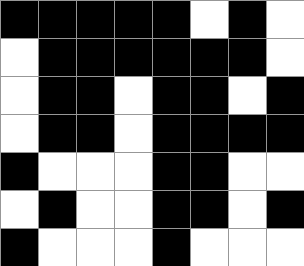[["black", "black", "black", "black", "black", "white", "black", "white"], ["white", "black", "black", "black", "black", "black", "black", "white"], ["white", "black", "black", "white", "black", "black", "white", "black"], ["white", "black", "black", "white", "black", "black", "black", "black"], ["black", "white", "white", "white", "black", "black", "white", "white"], ["white", "black", "white", "white", "black", "black", "white", "black"], ["black", "white", "white", "white", "black", "white", "white", "white"]]